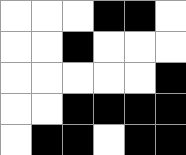[["white", "white", "white", "black", "black", "white"], ["white", "white", "black", "white", "white", "white"], ["white", "white", "white", "white", "white", "black"], ["white", "white", "black", "black", "black", "black"], ["white", "black", "black", "white", "black", "black"]]